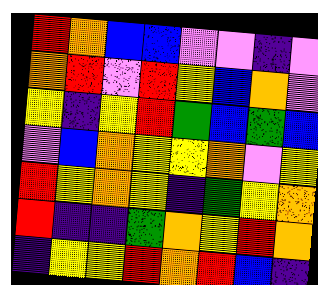[["red", "orange", "blue", "blue", "violet", "violet", "indigo", "violet"], ["orange", "red", "violet", "red", "yellow", "blue", "orange", "violet"], ["yellow", "indigo", "yellow", "red", "green", "blue", "green", "blue"], ["violet", "blue", "orange", "yellow", "yellow", "orange", "violet", "yellow"], ["red", "yellow", "orange", "yellow", "indigo", "green", "yellow", "orange"], ["red", "indigo", "indigo", "green", "orange", "yellow", "red", "orange"], ["indigo", "yellow", "yellow", "red", "orange", "red", "blue", "indigo"]]